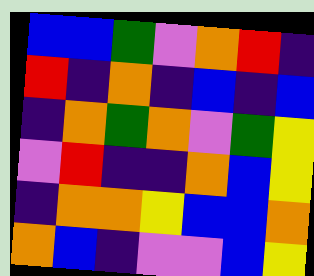[["blue", "blue", "green", "violet", "orange", "red", "indigo"], ["red", "indigo", "orange", "indigo", "blue", "indigo", "blue"], ["indigo", "orange", "green", "orange", "violet", "green", "yellow"], ["violet", "red", "indigo", "indigo", "orange", "blue", "yellow"], ["indigo", "orange", "orange", "yellow", "blue", "blue", "orange"], ["orange", "blue", "indigo", "violet", "violet", "blue", "yellow"]]